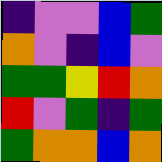[["indigo", "violet", "violet", "blue", "green"], ["orange", "violet", "indigo", "blue", "violet"], ["green", "green", "yellow", "red", "orange"], ["red", "violet", "green", "indigo", "green"], ["green", "orange", "orange", "blue", "orange"]]